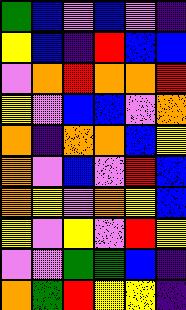[["green", "blue", "violet", "blue", "violet", "indigo"], ["yellow", "blue", "indigo", "red", "blue", "blue"], ["violet", "orange", "red", "orange", "orange", "red"], ["yellow", "violet", "blue", "blue", "violet", "orange"], ["orange", "indigo", "orange", "orange", "blue", "yellow"], ["orange", "violet", "blue", "violet", "red", "blue"], ["orange", "yellow", "violet", "orange", "yellow", "blue"], ["yellow", "violet", "yellow", "violet", "red", "yellow"], ["violet", "violet", "green", "green", "blue", "indigo"], ["orange", "green", "red", "yellow", "yellow", "indigo"]]